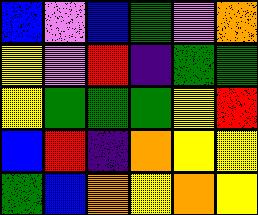[["blue", "violet", "blue", "green", "violet", "orange"], ["yellow", "violet", "red", "indigo", "green", "green"], ["yellow", "green", "green", "green", "yellow", "red"], ["blue", "red", "indigo", "orange", "yellow", "yellow"], ["green", "blue", "orange", "yellow", "orange", "yellow"]]